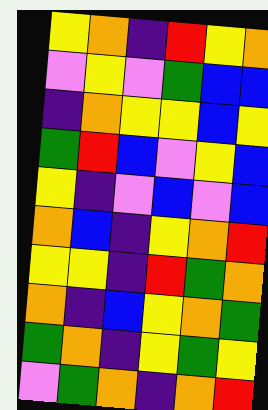[["yellow", "orange", "indigo", "red", "yellow", "orange"], ["violet", "yellow", "violet", "green", "blue", "blue"], ["indigo", "orange", "yellow", "yellow", "blue", "yellow"], ["green", "red", "blue", "violet", "yellow", "blue"], ["yellow", "indigo", "violet", "blue", "violet", "blue"], ["orange", "blue", "indigo", "yellow", "orange", "red"], ["yellow", "yellow", "indigo", "red", "green", "orange"], ["orange", "indigo", "blue", "yellow", "orange", "green"], ["green", "orange", "indigo", "yellow", "green", "yellow"], ["violet", "green", "orange", "indigo", "orange", "red"]]